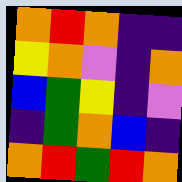[["orange", "red", "orange", "indigo", "indigo"], ["yellow", "orange", "violet", "indigo", "orange"], ["blue", "green", "yellow", "indigo", "violet"], ["indigo", "green", "orange", "blue", "indigo"], ["orange", "red", "green", "red", "orange"]]